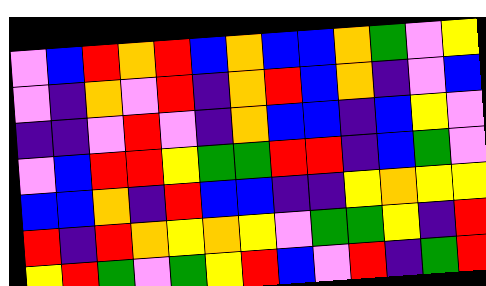[["violet", "blue", "red", "orange", "red", "blue", "orange", "blue", "blue", "orange", "green", "violet", "yellow"], ["violet", "indigo", "orange", "violet", "red", "indigo", "orange", "red", "blue", "orange", "indigo", "violet", "blue"], ["indigo", "indigo", "violet", "red", "violet", "indigo", "orange", "blue", "blue", "indigo", "blue", "yellow", "violet"], ["violet", "blue", "red", "red", "yellow", "green", "green", "red", "red", "indigo", "blue", "green", "violet"], ["blue", "blue", "orange", "indigo", "red", "blue", "blue", "indigo", "indigo", "yellow", "orange", "yellow", "yellow"], ["red", "indigo", "red", "orange", "yellow", "orange", "yellow", "violet", "green", "green", "yellow", "indigo", "red"], ["yellow", "red", "green", "violet", "green", "yellow", "red", "blue", "violet", "red", "indigo", "green", "red"]]